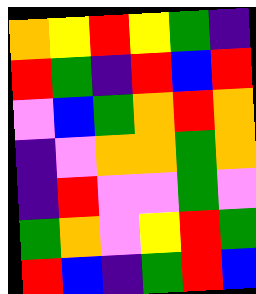[["orange", "yellow", "red", "yellow", "green", "indigo"], ["red", "green", "indigo", "red", "blue", "red"], ["violet", "blue", "green", "orange", "red", "orange"], ["indigo", "violet", "orange", "orange", "green", "orange"], ["indigo", "red", "violet", "violet", "green", "violet"], ["green", "orange", "violet", "yellow", "red", "green"], ["red", "blue", "indigo", "green", "red", "blue"]]